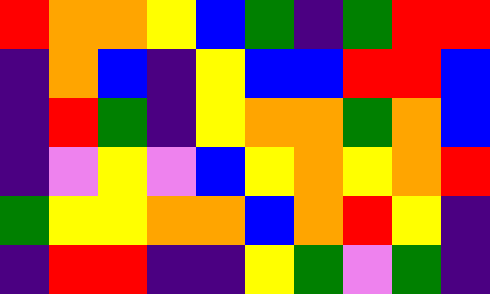[["red", "orange", "orange", "yellow", "blue", "green", "indigo", "green", "red", "red"], ["indigo", "orange", "blue", "indigo", "yellow", "blue", "blue", "red", "red", "blue"], ["indigo", "red", "green", "indigo", "yellow", "orange", "orange", "green", "orange", "blue"], ["indigo", "violet", "yellow", "violet", "blue", "yellow", "orange", "yellow", "orange", "red"], ["green", "yellow", "yellow", "orange", "orange", "blue", "orange", "red", "yellow", "indigo"], ["indigo", "red", "red", "indigo", "indigo", "yellow", "green", "violet", "green", "indigo"]]